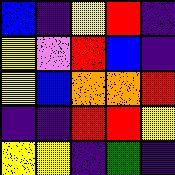[["blue", "indigo", "yellow", "red", "indigo"], ["yellow", "violet", "red", "blue", "indigo"], ["yellow", "blue", "orange", "orange", "red"], ["indigo", "indigo", "red", "red", "yellow"], ["yellow", "yellow", "indigo", "green", "indigo"]]